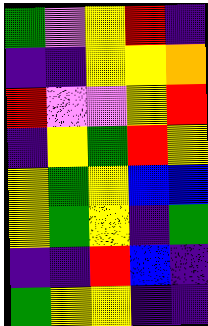[["green", "violet", "yellow", "red", "indigo"], ["indigo", "indigo", "yellow", "yellow", "orange"], ["red", "violet", "violet", "yellow", "red"], ["indigo", "yellow", "green", "red", "yellow"], ["yellow", "green", "yellow", "blue", "blue"], ["yellow", "green", "yellow", "indigo", "green"], ["indigo", "indigo", "red", "blue", "indigo"], ["green", "yellow", "yellow", "indigo", "indigo"]]